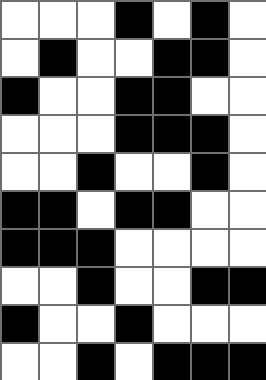[["white", "white", "white", "black", "white", "black", "white"], ["white", "black", "white", "white", "black", "black", "white"], ["black", "white", "white", "black", "black", "white", "white"], ["white", "white", "white", "black", "black", "black", "white"], ["white", "white", "black", "white", "white", "black", "white"], ["black", "black", "white", "black", "black", "white", "white"], ["black", "black", "black", "white", "white", "white", "white"], ["white", "white", "black", "white", "white", "black", "black"], ["black", "white", "white", "black", "white", "white", "white"], ["white", "white", "black", "white", "black", "black", "black"]]